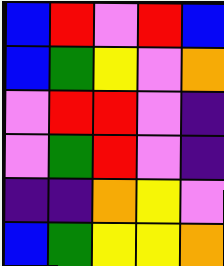[["blue", "red", "violet", "red", "blue"], ["blue", "green", "yellow", "violet", "orange"], ["violet", "red", "red", "violet", "indigo"], ["violet", "green", "red", "violet", "indigo"], ["indigo", "indigo", "orange", "yellow", "violet"], ["blue", "green", "yellow", "yellow", "orange"]]